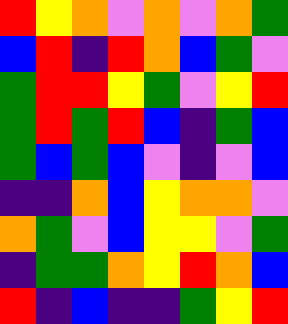[["red", "yellow", "orange", "violet", "orange", "violet", "orange", "green"], ["blue", "red", "indigo", "red", "orange", "blue", "green", "violet"], ["green", "red", "red", "yellow", "green", "violet", "yellow", "red"], ["green", "red", "green", "red", "blue", "indigo", "green", "blue"], ["green", "blue", "green", "blue", "violet", "indigo", "violet", "blue"], ["indigo", "indigo", "orange", "blue", "yellow", "orange", "orange", "violet"], ["orange", "green", "violet", "blue", "yellow", "yellow", "violet", "green"], ["indigo", "green", "green", "orange", "yellow", "red", "orange", "blue"], ["red", "indigo", "blue", "indigo", "indigo", "green", "yellow", "red"]]